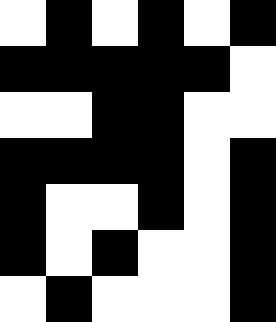[["white", "black", "white", "black", "white", "black"], ["black", "black", "black", "black", "black", "white"], ["white", "white", "black", "black", "white", "white"], ["black", "black", "black", "black", "white", "black"], ["black", "white", "white", "black", "white", "black"], ["black", "white", "black", "white", "white", "black"], ["white", "black", "white", "white", "white", "black"]]